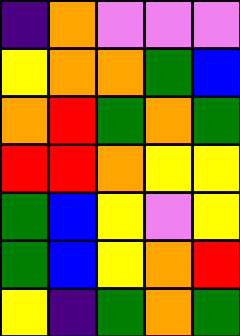[["indigo", "orange", "violet", "violet", "violet"], ["yellow", "orange", "orange", "green", "blue"], ["orange", "red", "green", "orange", "green"], ["red", "red", "orange", "yellow", "yellow"], ["green", "blue", "yellow", "violet", "yellow"], ["green", "blue", "yellow", "orange", "red"], ["yellow", "indigo", "green", "orange", "green"]]